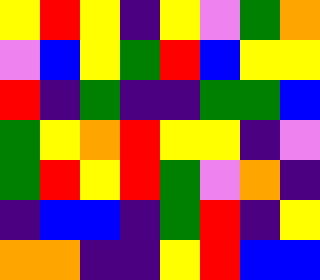[["yellow", "red", "yellow", "indigo", "yellow", "violet", "green", "orange"], ["violet", "blue", "yellow", "green", "red", "blue", "yellow", "yellow"], ["red", "indigo", "green", "indigo", "indigo", "green", "green", "blue"], ["green", "yellow", "orange", "red", "yellow", "yellow", "indigo", "violet"], ["green", "red", "yellow", "red", "green", "violet", "orange", "indigo"], ["indigo", "blue", "blue", "indigo", "green", "red", "indigo", "yellow"], ["orange", "orange", "indigo", "indigo", "yellow", "red", "blue", "blue"]]